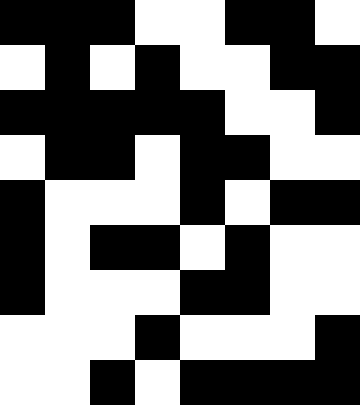[["black", "black", "black", "white", "white", "black", "black", "white"], ["white", "black", "white", "black", "white", "white", "black", "black"], ["black", "black", "black", "black", "black", "white", "white", "black"], ["white", "black", "black", "white", "black", "black", "white", "white"], ["black", "white", "white", "white", "black", "white", "black", "black"], ["black", "white", "black", "black", "white", "black", "white", "white"], ["black", "white", "white", "white", "black", "black", "white", "white"], ["white", "white", "white", "black", "white", "white", "white", "black"], ["white", "white", "black", "white", "black", "black", "black", "black"]]